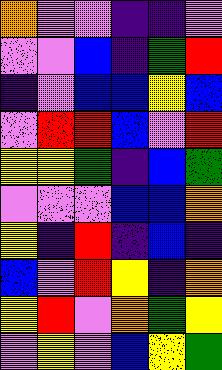[["orange", "violet", "violet", "indigo", "indigo", "violet"], ["violet", "violet", "blue", "indigo", "green", "red"], ["indigo", "violet", "blue", "blue", "yellow", "blue"], ["violet", "red", "red", "blue", "violet", "red"], ["yellow", "yellow", "green", "indigo", "blue", "green"], ["violet", "violet", "violet", "blue", "blue", "orange"], ["yellow", "indigo", "red", "indigo", "blue", "indigo"], ["blue", "violet", "red", "yellow", "indigo", "orange"], ["yellow", "red", "violet", "orange", "green", "yellow"], ["violet", "yellow", "violet", "blue", "yellow", "green"]]